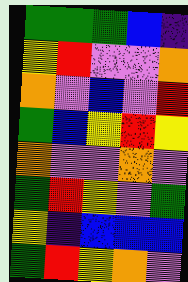[["green", "green", "green", "blue", "indigo"], ["yellow", "red", "violet", "violet", "orange"], ["orange", "violet", "blue", "violet", "red"], ["green", "blue", "yellow", "red", "yellow"], ["orange", "violet", "violet", "orange", "violet"], ["green", "red", "yellow", "violet", "green"], ["yellow", "indigo", "blue", "blue", "blue"], ["green", "red", "yellow", "orange", "violet"]]